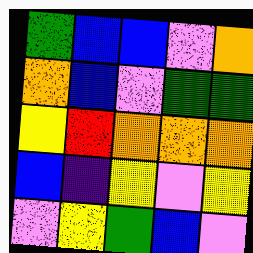[["green", "blue", "blue", "violet", "orange"], ["orange", "blue", "violet", "green", "green"], ["yellow", "red", "orange", "orange", "orange"], ["blue", "indigo", "yellow", "violet", "yellow"], ["violet", "yellow", "green", "blue", "violet"]]